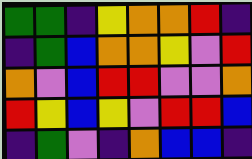[["green", "green", "indigo", "yellow", "orange", "orange", "red", "indigo"], ["indigo", "green", "blue", "orange", "orange", "yellow", "violet", "red"], ["orange", "violet", "blue", "red", "red", "violet", "violet", "orange"], ["red", "yellow", "blue", "yellow", "violet", "red", "red", "blue"], ["indigo", "green", "violet", "indigo", "orange", "blue", "blue", "indigo"]]